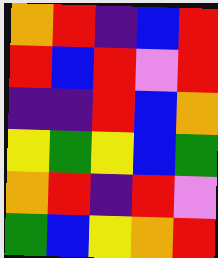[["orange", "red", "indigo", "blue", "red"], ["red", "blue", "red", "violet", "red"], ["indigo", "indigo", "red", "blue", "orange"], ["yellow", "green", "yellow", "blue", "green"], ["orange", "red", "indigo", "red", "violet"], ["green", "blue", "yellow", "orange", "red"]]